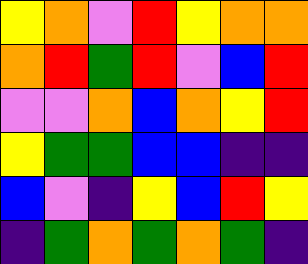[["yellow", "orange", "violet", "red", "yellow", "orange", "orange"], ["orange", "red", "green", "red", "violet", "blue", "red"], ["violet", "violet", "orange", "blue", "orange", "yellow", "red"], ["yellow", "green", "green", "blue", "blue", "indigo", "indigo"], ["blue", "violet", "indigo", "yellow", "blue", "red", "yellow"], ["indigo", "green", "orange", "green", "orange", "green", "indigo"]]